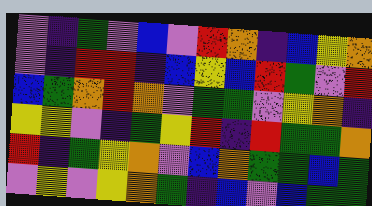[["violet", "indigo", "green", "violet", "blue", "violet", "red", "orange", "indigo", "blue", "yellow", "orange"], ["violet", "indigo", "red", "red", "indigo", "blue", "yellow", "blue", "red", "green", "violet", "red"], ["blue", "green", "orange", "red", "orange", "violet", "green", "green", "violet", "yellow", "orange", "indigo"], ["yellow", "yellow", "violet", "indigo", "green", "yellow", "red", "indigo", "red", "green", "green", "orange"], ["red", "indigo", "green", "yellow", "orange", "violet", "blue", "orange", "green", "green", "blue", "green"], ["violet", "yellow", "violet", "yellow", "orange", "green", "indigo", "blue", "violet", "blue", "green", "green"]]